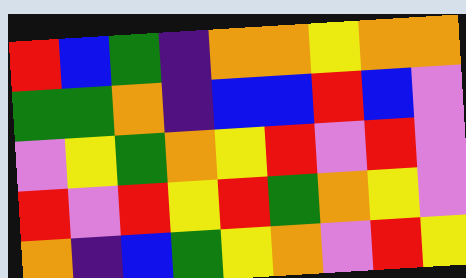[["red", "blue", "green", "indigo", "orange", "orange", "yellow", "orange", "orange"], ["green", "green", "orange", "indigo", "blue", "blue", "red", "blue", "violet"], ["violet", "yellow", "green", "orange", "yellow", "red", "violet", "red", "violet"], ["red", "violet", "red", "yellow", "red", "green", "orange", "yellow", "violet"], ["orange", "indigo", "blue", "green", "yellow", "orange", "violet", "red", "yellow"]]